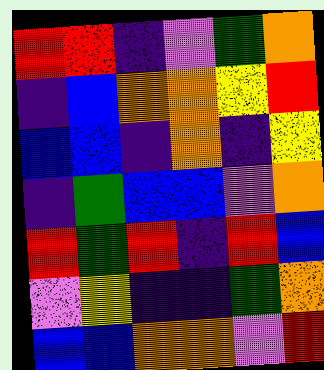[["red", "red", "indigo", "violet", "green", "orange"], ["indigo", "blue", "orange", "orange", "yellow", "red"], ["blue", "blue", "indigo", "orange", "indigo", "yellow"], ["indigo", "green", "blue", "blue", "violet", "orange"], ["red", "green", "red", "indigo", "red", "blue"], ["violet", "yellow", "indigo", "indigo", "green", "orange"], ["blue", "blue", "orange", "orange", "violet", "red"]]